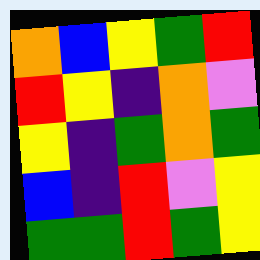[["orange", "blue", "yellow", "green", "red"], ["red", "yellow", "indigo", "orange", "violet"], ["yellow", "indigo", "green", "orange", "green"], ["blue", "indigo", "red", "violet", "yellow"], ["green", "green", "red", "green", "yellow"]]